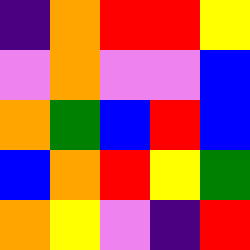[["indigo", "orange", "red", "red", "yellow"], ["violet", "orange", "violet", "violet", "blue"], ["orange", "green", "blue", "red", "blue"], ["blue", "orange", "red", "yellow", "green"], ["orange", "yellow", "violet", "indigo", "red"]]